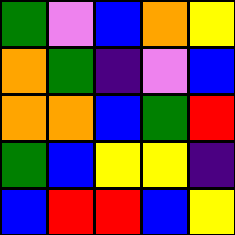[["green", "violet", "blue", "orange", "yellow"], ["orange", "green", "indigo", "violet", "blue"], ["orange", "orange", "blue", "green", "red"], ["green", "blue", "yellow", "yellow", "indigo"], ["blue", "red", "red", "blue", "yellow"]]